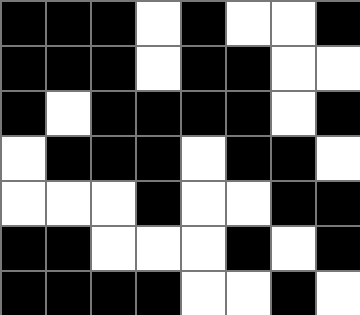[["black", "black", "black", "white", "black", "white", "white", "black"], ["black", "black", "black", "white", "black", "black", "white", "white"], ["black", "white", "black", "black", "black", "black", "white", "black"], ["white", "black", "black", "black", "white", "black", "black", "white"], ["white", "white", "white", "black", "white", "white", "black", "black"], ["black", "black", "white", "white", "white", "black", "white", "black"], ["black", "black", "black", "black", "white", "white", "black", "white"]]